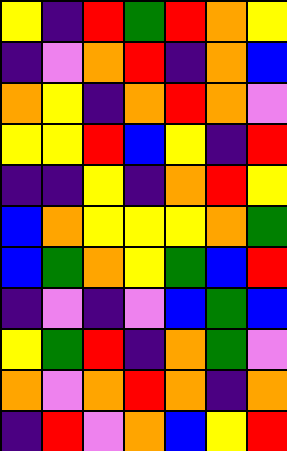[["yellow", "indigo", "red", "green", "red", "orange", "yellow"], ["indigo", "violet", "orange", "red", "indigo", "orange", "blue"], ["orange", "yellow", "indigo", "orange", "red", "orange", "violet"], ["yellow", "yellow", "red", "blue", "yellow", "indigo", "red"], ["indigo", "indigo", "yellow", "indigo", "orange", "red", "yellow"], ["blue", "orange", "yellow", "yellow", "yellow", "orange", "green"], ["blue", "green", "orange", "yellow", "green", "blue", "red"], ["indigo", "violet", "indigo", "violet", "blue", "green", "blue"], ["yellow", "green", "red", "indigo", "orange", "green", "violet"], ["orange", "violet", "orange", "red", "orange", "indigo", "orange"], ["indigo", "red", "violet", "orange", "blue", "yellow", "red"]]